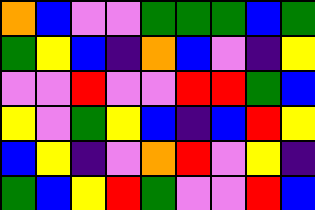[["orange", "blue", "violet", "violet", "green", "green", "green", "blue", "green"], ["green", "yellow", "blue", "indigo", "orange", "blue", "violet", "indigo", "yellow"], ["violet", "violet", "red", "violet", "violet", "red", "red", "green", "blue"], ["yellow", "violet", "green", "yellow", "blue", "indigo", "blue", "red", "yellow"], ["blue", "yellow", "indigo", "violet", "orange", "red", "violet", "yellow", "indigo"], ["green", "blue", "yellow", "red", "green", "violet", "violet", "red", "blue"]]